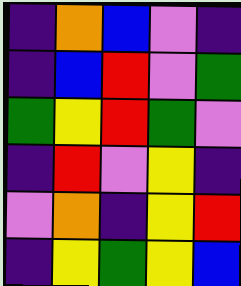[["indigo", "orange", "blue", "violet", "indigo"], ["indigo", "blue", "red", "violet", "green"], ["green", "yellow", "red", "green", "violet"], ["indigo", "red", "violet", "yellow", "indigo"], ["violet", "orange", "indigo", "yellow", "red"], ["indigo", "yellow", "green", "yellow", "blue"]]